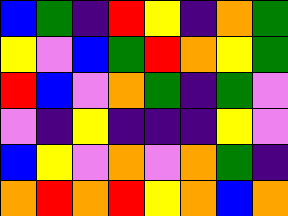[["blue", "green", "indigo", "red", "yellow", "indigo", "orange", "green"], ["yellow", "violet", "blue", "green", "red", "orange", "yellow", "green"], ["red", "blue", "violet", "orange", "green", "indigo", "green", "violet"], ["violet", "indigo", "yellow", "indigo", "indigo", "indigo", "yellow", "violet"], ["blue", "yellow", "violet", "orange", "violet", "orange", "green", "indigo"], ["orange", "red", "orange", "red", "yellow", "orange", "blue", "orange"]]